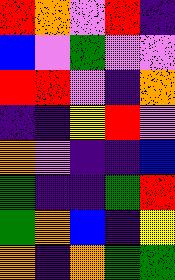[["red", "orange", "violet", "red", "indigo"], ["blue", "violet", "green", "violet", "violet"], ["red", "red", "violet", "indigo", "orange"], ["indigo", "indigo", "yellow", "red", "violet"], ["orange", "violet", "indigo", "indigo", "blue"], ["green", "indigo", "indigo", "green", "red"], ["green", "orange", "blue", "indigo", "yellow"], ["orange", "indigo", "orange", "green", "green"]]